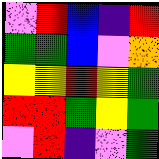[["violet", "red", "blue", "indigo", "red"], ["green", "green", "blue", "violet", "orange"], ["yellow", "yellow", "red", "yellow", "green"], ["red", "red", "green", "yellow", "green"], ["violet", "red", "indigo", "violet", "green"]]